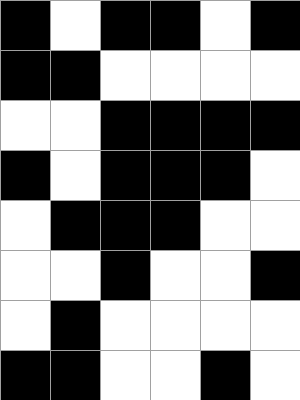[["black", "white", "black", "black", "white", "black"], ["black", "black", "white", "white", "white", "white"], ["white", "white", "black", "black", "black", "black"], ["black", "white", "black", "black", "black", "white"], ["white", "black", "black", "black", "white", "white"], ["white", "white", "black", "white", "white", "black"], ["white", "black", "white", "white", "white", "white"], ["black", "black", "white", "white", "black", "white"]]